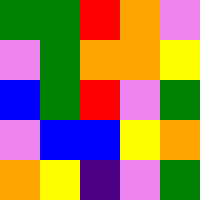[["green", "green", "red", "orange", "violet"], ["violet", "green", "orange", "orange", "yellow"], ["blue", "green", "red", "violet", "green"], ["violet", "blue", "blue", "yellow", "orange"], ["orange", "yellow", "indigo", "violet", "green"]]